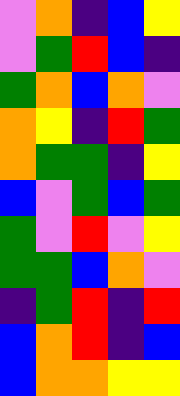[["violet", "orange", "indigo", "blue", "yellow"], ["violet", "green", "red", "blue", "indigo"], ["green", "orange", "blue", "orange", "violet"], ["orange", "yellow", "indigo", "red", "green"], ["orange", "green", "green", "indigo", "yellow"], ["blue", "violet", "green", "blue", "green"], ["green", "violet", "red", "violet", "yellow"], ["green", "green", "blue", "orange", "violet"], ["indigo", "green", "red", "indigo", "red"], ["blue", "orange", "red", "indigo", "blue"], ["blue", "orange", "orange", "yellow", "yellow"]]